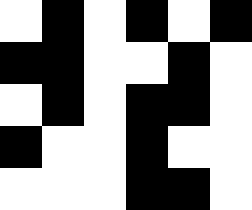[["white", "black", "white", "black", "white", "black"], ["black", "black", "white", "white", "black", "white"], ["white", "black", "white", "black", "black", "white"], ["black", "white", "white", "black", "white", "white"], ["white", "white", "white", "black", "black", "white"]]